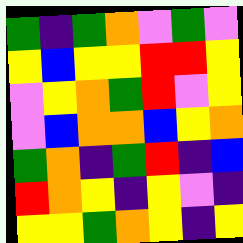[["green", "indigo", "green", "orange", "violet", "green", "violet"], ["yellow", "blue", "yellow", "yellow", "red", "red", "yellow"], ["violet", "yellow", "orange", "green", "red", "violet", "yellow"], ["violet", "blue", "orange", "orange", "blue", "yellow", "orange"], ["green", "orange", "indigo", "green", "red", "indigo", "blue"], ["red", "orange", "yellow", "indigo", "yellow", "violet", "indigo"], ["yellow", "yellow", "green", "orange", "yellow", "indigo", "yellow"]]